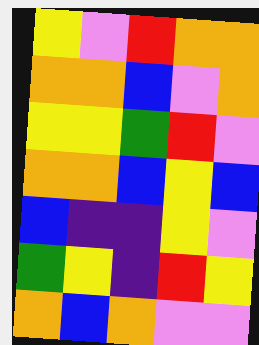[["yellow", "violet", "red", "orange", "orange"], ["orange", "orange", "blue", "violet", "orange"], ["yellow", "yellow", "green", "red", "violet"], ["orange", "orange", "blue", "yellow", "blue"], ["blue", "indigo", "indigo", "yellow", "violet"], ["green", "yellow", "indigo", "red", "yellow"], ["orange", "blue", "orange", "violet", "violet"]]